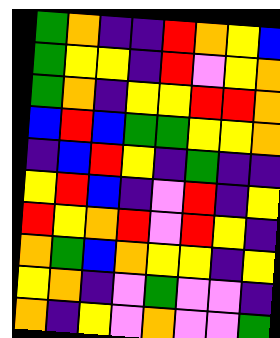[["green", "orange", "indigo", "indigo", "red", "orange", "yellow", "blue"], ["green", "yellow", "yellow", "indigo", "red", "violet", "yellow", "orange"], ["green", "orange", "indigo", "yellow", "yellow", "red", "red", "orange"], ["blue", "red", "blue", "green", "green", "yellow", "yellow", "orange"], ["indigo", "blue", "red", "yellow", "indigo", "green", "indigo", "indigo"], ["yellow", "red", "blue", "indigo", "violet", "red", "indigo", "yellow"], ["red", "yellow", "orange", "red", "violet", "red", "yellow", "indigo"], ["orange", "green", "blue", "orange", "yellow", "yellow", "indigo", "yellow"], ["yellow", "orange", "indigo", "violet", "green", "violet", "violet", "indigo"], ["orange", "indigo", "yellow", "violet", "orange", "violet", "violet", "green"]]